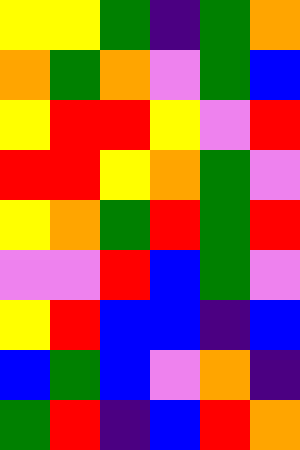[["yellow", "yellow", "green", "indigo", "green", "orange"], ["orange", "green", "orange", "violet", "green", "blue"], ["yellow", "red", "red", "yellow", "violet", "red"], ["red", "red", "yellow", "orange", "green", "violet"], ["yellow", "orange", "green", "red", "green", "red"], ["violet", "violet", "red", "blue", "green", "violet"], ["yellow", "red", "blue", "blue", "indigo", "blue"], ["blue", "green", "blue", "violet", "orange", "indigo"], ["green", "red", "indigo", "blue", "red", "orange"]]